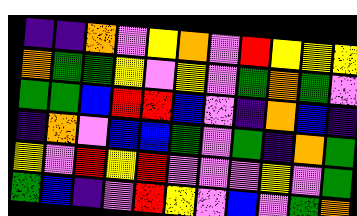[["indigo", "indigo", "orange", "violet", "yellow", "orange", "violet", "red", "yellow", "yellow", "yellow"], ["orange", "green", "green", "yellow", "violet", "yellow", "violet", "green", "orange", "green", "violet"], ["green", "green", "blue", "red", "red", "blue", "violet", "indigo", "orange", "blue", "indigo"], ["indigo", "orange", "violet", "blue", "blue", "green", "violet", "green", "indigo", "orange", "green"], ["yellow", "violet", "red", "yellow", "red", "violet", "violet", "violet", "yellow", "violet", "green"], ["green", "blue", "indigo", "violet", "red", "yellow", "violet", "blue", "violet", "green", "orange"]]